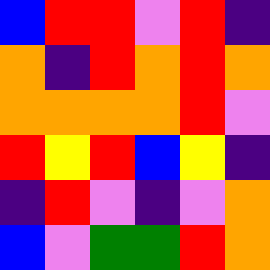[["blue", "red", "red", "violet", "red", "indigo"], ["orange", "indigo", "red", "orange", "red", "orange"], ["orange", "orange", "orange", "orange", "red", "violet"], ["red", "yellow", "red", "blue", "yellow", "indigo"], ["indigo", "red", "violet", "indigo", "violet", "orange"], ["blue", "violet", "green", "green", "red", "orange"]]